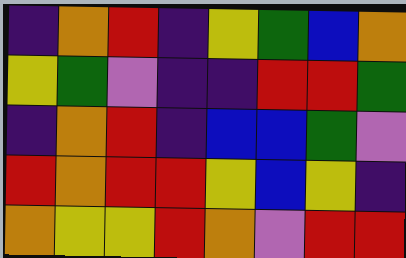[["indigo", "orange", "red", "indigo", "yellow", "green", "blue", "orange"], ["yellow", "green", "violet", "indigo", "indigo", "red", "red", "green"], ["indigo", "orange", "red", "indigo", "blue", "blue", "green", "violet"], ["red", "orange", "red", "red", "yellow", "blue", "yellow", "indigo"], ["orange", "yellow", "yellow", "red", "orange", "violet", "red", "red"]]